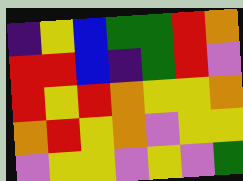[["indigo", "yellow", "blue", "green", "green", "red", "orange"], ["red", "red", "blue", "indigo", "green", "red", "violet"], ["red", "yellow", "red", "orange", "yellow", "yellow", "orange"], ["orange", "red", "yellow", "orange", "violet", "yellow", "yellow"], ["violet", "yellow", "yellow", "violet", "yellow", "violet", "green"]]